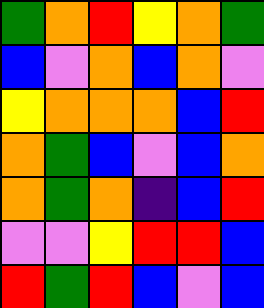[["green", "orange", "red", "yellow", "orange", "green"], ["blue", "violet", "orange", "blue", "orange", "violet"], ["yellow", "orange", "orange", "orange", "blue", "red"], ["orange", "green", "blue", "violet", "blue", "orange"], ["orange", "green", "orange", "indigo", "blue", "red"], ["violet", "violet", "yellow", "red", "red", "blue"], ["red", "green", "red", "blue", "violet", "blue"]]